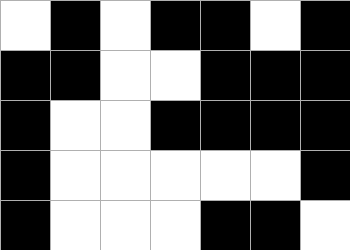[["white", "black", "white", "black", "black", "white", "black"], ["black", "black", "white", "white", "black", "black", "black"], ["black", "white", "white", "black", "black", "black", "black"], ["black", "white", "white", "white", "white", "white", "black"], ["black", "white", "white", "white", "black", "black", "white"]]